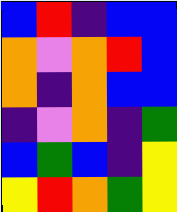[["blue", "red", "indigo", "blue", "blue"], ["orange", "violet", "orange", "red", "blue"], ["orange", "indigo", "orange", "blue", "blue"], ["indigo", "violet", "orange", "indigo", "green"], ["blue", "green", "blue", "indigo", "yellow"], ["yellow", "red", "orange", "green", "yellow"]]